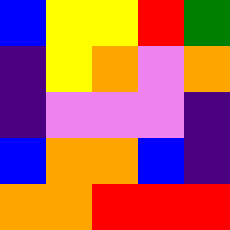[["blue", "yellow", "yellow", "red", "green"], ["indigo", "yellow", "orange", "violet", "orange"], ["indigo", "violet", "violet", "violet", "indigo"], ["blue", "orange", "orange", "blue", "indigo"], ["orange", "orange", "red", "red", "red"]]